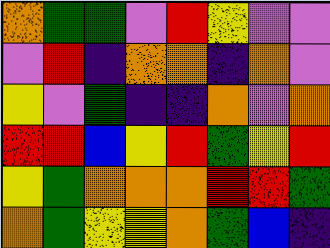[["orange", "green", "green", "violet", "red", "yellow", "violet", "violet"], ["violet", "red", "indigo", "orange", "orange", "indigo", "orange", "violet"], ["yellow", "violet", "green", "indigo", "indigo", "orange", "violet", "orange"], ["red", "red", "blue", "yellow", "red", "green", "yellow", "red"], ["yellow", "green", "orange", "orange", "orange", "red", "red", "green"], ["orange", "green", "yellow", "yellow", "orange", "green", "blue", "indigo"]]